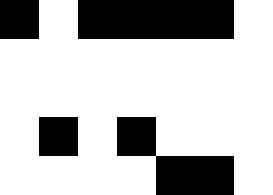[["black", "white", "black", "black", "black", "black", "white"], ["white", "white", "white", "white", "white", "white", "white"], ["white", "white", "white", "white", "white", "white", "white"], ["white", "black", "white", "black", "white", "white", "white"], ["white", "white", "white", "white", "black", "black", "white"]]